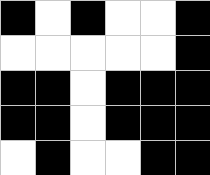[["black", "white", "black", "white", "white", "black"], ["white", "white", "white", "white", "white", "black"], ["black", "black", "white", "black", "black", "black"], ["black", "black", "white", "black", "black", "black"], ["white", "black", "white", "white", "black", "black"]]